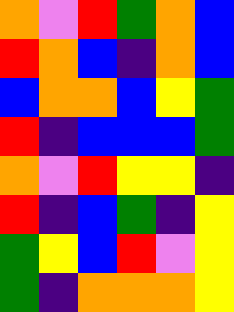[["orange", "violet", "red", "green", "orange", "blue"], ["red", "orange", "blue", "indigo", "orange", "blue"], ["blue", "orange", "orange", "blue", "yellow", "green"], ["red", "indigo", "blue", "blue", "blue", "green"], ["orange", "violet", "red", "yellow", "yellow", "indigo"], ["red", "indigo", "blue", "green", "indigo", "yellow"], ["green", "yellow", "blue", "red", "violet", "yellow"], ["green", "indigo", "orange", "orange", "orange", "yellow"]]